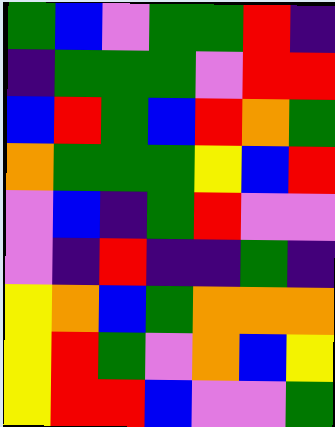[["green", "blue", "violet", "green", "green", "red", "indigo"], ["indigo", "green", "green", "green", "violet", "red", "red"], ["blue", "red", "green", "blue", "red", "orange", "green"], ["orange", "green", "green", "green", "yellow", "blue", "red"], ["violet", "blue", "indigo", "green", "red", "violet", "violet"], ["violet", "indigo", "red", "indigo", "indigo", "green", "indigo"], ["yellow", "orange", "blue", "green", "orange", "orange", "orange"], ["yellow", "red", "green", "violet", "orange", "blue", "yellow"], ["yellow", "red", "red", "blue", "violet", "violet", "green"]]